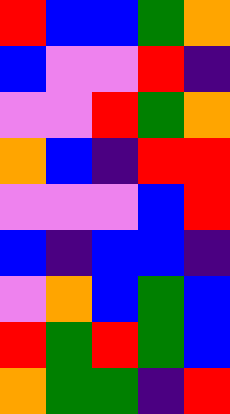[["red", "blue", "blue", "green", "orange"], ["blue", "violet", "violet", "red", "indigo"], ["violet", "violet", "red", "green", "orange"], ["orange", "blue", "indigo", "red", "red"], ["violet", "violet", "violet", "blue", "red"], ["blue", "indigo", "blue", "blue", "indigo"], ["violet", "orange", "blue", "green", "blue"], ["red", "green", "red", "green", "blue"], ["orange", "green", "green", "indigo", "red"]]